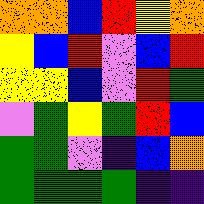[["orange", "orange", "blue", "red", "yellow", "orange"], ["yellow", "blue", "red", "violet", "blue", "red"], ["yellow", "yellow", "blue", "violet", "red", "green"], ["violet", "green", "yellow", "green", "red", "blue"], ["green", "green", "violet", "indigo", "blue", "orange"], ["green", "green", "green", "green", "indigo", "indigo"]]